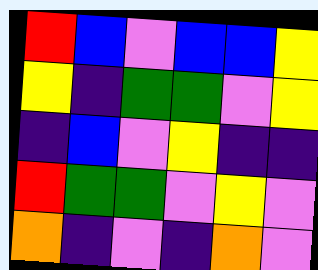[["red", "blue", "violet", "blue", "blue", "yellow"], ["yellow", "indigo", "green", "green", "violet", "yellow"], ["indigo", "blue", "violet", "yellow", "indigo", "indigo"], ["red", "green", "green", "violet", "yellow", "violet"], ["orange", "indigo", "violet", "indigo", "orange", "violet"]]